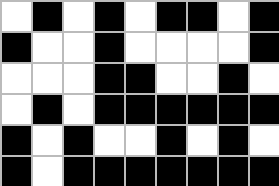[["white", "black", "white", "black", "white", "black", "black", "white", "black"], ["black", "white", "white", "black", "white", "white", "white", "white", "black"], ["white", "white", "white", "black", "black", "white", "white", "black", "white"], ["white", "black", "white", "black", "black", "black", "black", "black", "black"], ["black", "white", "black", "white", "white", "black", "white", "black", "white"], ["black", "white", "black", "black", "black", "black", "black", "black", "black"]]